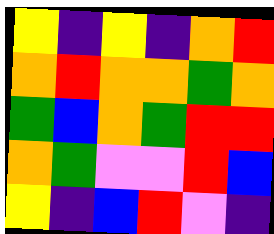[["yellow", "indigo", "yellow", "indigo", "orange", "red"], ["orange", "red", "orange", "orange", "green", "orange"], ["green", "blue", "orange", "green", "red", "red"], ["orange", "green", "violet", "violet", "red", "blue"], ["yellow", "indigo", "blue", "red", "violet", "indigo"]]